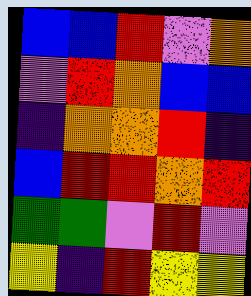[["blue", "blue", "red", "violet", "orange"], ["violet", "red", "orange", "blue", "blue"], ["indigo", "orange", "orange", "red", "indigo"], ["blue", "red", "red", "orange", "red"], ["green", "green", "violet", "red", "violet"], ["yellow", "indigo", "red", "yellow", "yellow"]]